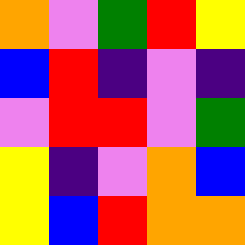[["orange", "violet", "green", "red", "yellow"], ["blue", "red", "indigo", "violet", "indigo"], ["violet", "red", "red", "violet", "green"], ["yellow", "indigo", "violet", "orange", "blue"], ["yellow", "blue", "red", "orange", "orange"]]